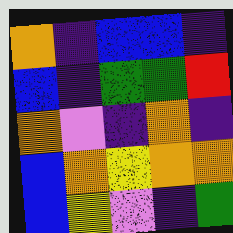[["orange", "indigo", "blue", "blue", "indigo"], ["blue", "indigo", "green", "green", "red"], ["orange", "violet", "indigo", "orange", "indigo"], ["blue", "orange", "yellow", "orange", "orange"], ["blue", "yellow", "violet", "indigo", "green"]]